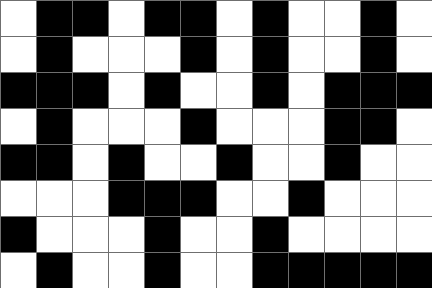[["white", "black", "black", "white", "black", "black", "white", "black", "white", "white", "black", "white"], ["white", "black", "white", "white", "white", "black", "white", "black", "white", "white", "black", "white"], ["black", "black", "black", "white", "black", "white", "white", "black", "white", "black", "black", "black"], ["white", "black", "white", "white", "white", "black", "white", "white", "white", "black", "black", "white"], ["black", "black", "white", "black", "white", "white", "black", "white", "white", "black", "white", "white"], ["white", "white", "white", "black", "black", "black", "white", "white", "black", "white", "white", "white"], ["black", "white", "white", "white", "black", "white", "white", "black", "white", "white", "white", "white"], ["white", "black", "white", "white", "black", "white", "white", "black", "black", "black", "black", "black"]]